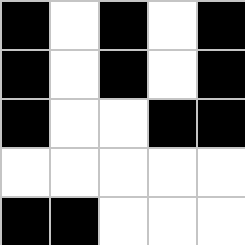[["black", "white", "black", "white", "black"], ["black", "white", "black", "white", "black"], ["black", "white", "white", "black", "black"], ["white", "white", "white", "white", "white"], ["black", "black", "white", "white", "white"]]